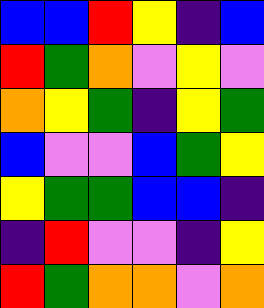[["blue", "blue", "red", "yellow", "indigo", "blue"], ["red", "green", "orange", "violet", "yellow", "violet"], ["orange", "yellow", "green", "indigo", "yellow", "green"], ["blue", "violet", "violet", "blue", "green", "yellow"], ["yellow", "green", "green", "blue", "blue", "indigo"], ["indigo", "red", "violet", "violet", "indigo", "yellow"], ["red", "green", "orange", "orange", "violet", "orange"]]